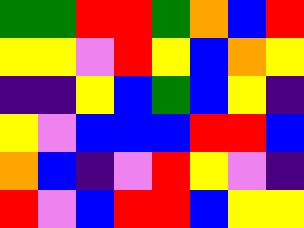[["green", "green", "red", "red", "green", "orange", "blue", "red"], ["yellow", "yellow", "violet", "red", "yellow", "blue", "orange", "yellow"], ["indigo", "indigo", "yellow", "blue", "green", "blue", "yellow", "indigo"], ["yellow", "violet", "blue", "blue", "blue", "red", "red", "blue"], ["orange", "blue", "indigo", "violet", "red", "yellow", "violet", "indigo"], ["red", "violet", "blue", "red", "red", "blue", "yellow", "yellow"]]